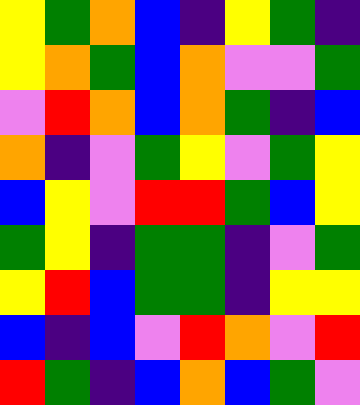[["yellow", "green", "orange", "blue", "indigo", "yellow", "green", "indigo"], ["yellow", "orange", "green", "blue", "orange", "violet", "violet", "green"], ["violet", "red", "orange", "blue", "orange", "green", "indigo", "blue"], ["orange", "indigo", "violet", "green", "yellow", "violet", "green", "yellow"], ["blue", "yellow", "violet", "red", "red", "green", "blue", "yellow"], ["green", "yellow", "indigo", "green", "green", "indigo", "violet", "green"], ["yellow", "red", "blue", "green", "green", "indigo", "yellow", "yellow"], ["blue", "indigo", "blue", "violet", "red", "orange", "violet", "red"], ["red", "green", "indigo", "blue", "orange", "blue", "green", "violet"]]